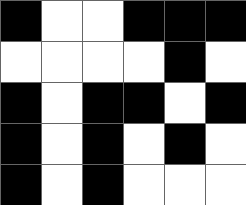[["black", "white", "white", "black", "black", "black"], ["white", "white", "white", "white", "black", "white"], ["black", "white", "black", "black", "white", "black"], ["black", "white", "black", "white", "black", "white"], ["black", "white", "black", "white", "white", "white"]]